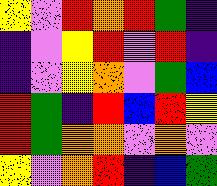[["yellow", "violet", "red", "orange", "red", "green", "indigo"], ["indigo", "violet", "yellow", "red", "violet", "red", "indigo"], ["indigo", "violet", "yellow", "orange", "violet", "green", "blue"], ["red", "green", "indigo", "red", "blue", "red", "yellow"], ["red", "green", "orange", "orange", "violet", "orange", "violet"], ["yellow", "violet", "orange", "red", "indigo", "blue", "green"]]